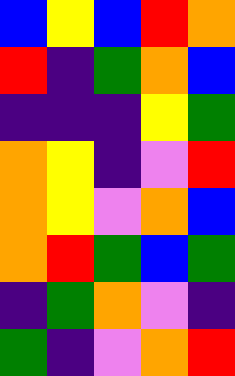[["blue", "yellow", "blue", "red", "orange"], ["red", "indigo", "green", "orange", "blue"], ["indigo", "indigo", "indigo", "yellow", "green"], ["orange", "yellow", "indigo", "violet", "red"], ["orange", "yellow", "violet", "orange", "blue"], ["orange", "red", "green", "blue", "green"], ["indigo", "green", "orange", "violet", "indigo"], ["green", "indigo", "violet", "orange", "red"]]